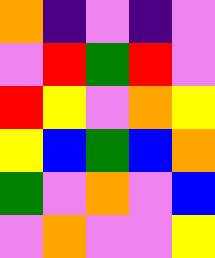[["orange", "indigo", "violet", "indigo", "violet"], ["violet", "red", "green", "red", "violet"], ["red", "yellow", "violet", "orange", "yellow"], ["yellow", "blue", "green", "blue", "orange"], ["green", "violet", "orange", "violet", "blue"], ["violet", "orange", "violet", "violet", "yellow"]]